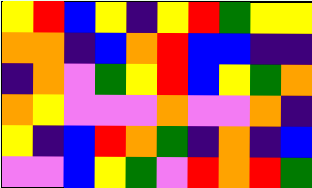[["yellow", "red", "blue", "yellow", "indigo", "yellow", "red", "green", "yellow", "yellow"], ["orange", "orange", "indigo", "blue", "orange", "red", "blue", "blue", "indigo", "indigo"], ["indigo", "orange", "violet", "green", "yellow", "red", "blue", "yellow", "green", "orange"], ["orange", "yellow", "violet", "violet", "violet", "orange", "violet", "violet", "orange", "indigo"], ["yellow", "indigo", "blue", "red", "orange", "green", "indigo", "orange", "indigo", "blue"], ["violet", "violet", "blue", "yellow", "green", "violet", "red", "orange", "red", "green"]]